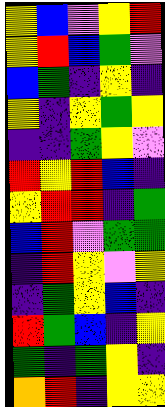[["yellow", "blue", "violet", "yellow", "red"], ["yellow", "red", "blue", "green", "violet"], ["blue", "green", "indigo", "yellow", "indigo"], ["yellow", "indigo", "yellow", "green", "yellow"], ["indigo", "indigo", "green", "yellow", "violet"], ["red", "yellow", "red", "blue", "indigo"], ["yellow", "red", "red", "indigo", "green"], ["blue", "red", "violet", "green", "green"], ["indigo", "red", "yellow", "violet", "yellow"], ["indigo", "green", "yellow", "blue", "indigo"], ["red", "green", "blue", "indigo", "yellow"], ["green", "indigo", "green", "yellow", "indigo"], ["orange", "red", "indigo", "yellow", "yellow"]]